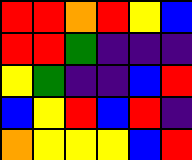[["red", "red", "orange", "red", "yellow", "blue"], ["red", "red", "green", "indigo", "indigo", "indigo"], ["yellow", "green", "indigo", "indigo", "blue", "red"], ["blue", "yellow", "red", "blue", "red", "indigo"], ["orange", "yellow", "yellow", "yellow", "blue", "red"]]